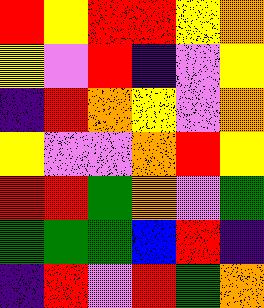[["red", "yellow", "red", "red", "yellow", "orange"], ["yellow", "violet", "red", "indigo", "violet", "yellow"], ["indigo", "red", "orange", "yellow", "violet", "orange"], ["yellow", "violet", "violet", "orange", "red", "yellow"], ["red", "red", "green", "orange", "violet", "green"], ["green", "green", "green", "blue", "red", "indigo"], ["indigo", "red", "violet", "red", "green", "orange"]]